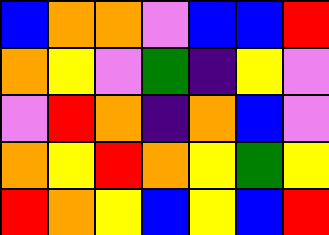[["blue", "orange", "orange", "violet", "blue", "blue", "red"], ["orange", "yellow", "violet", "green", "indigo", "yellow", "violet"], ["violet", "red", "orange", "indigo", "orange", "blue", "violet"], ["orange", "yellow", "red", "orange", "yellow", "green", "yellow"], ["red", "orange", "yellow", "blue", "yellow", "blue", "red"]]